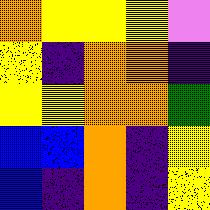[["orange", "yellow", "yellow", "yellow", "violet"], ["yellow", "indigo", "orange", "orange", "indigo"], ["yellow", "yellow", "orange", "orange", "green"], ["blue", "blue", "orange", "indigo", "yellow"], ["blue", "indigo", "orange", "indigo", "yellow"]]